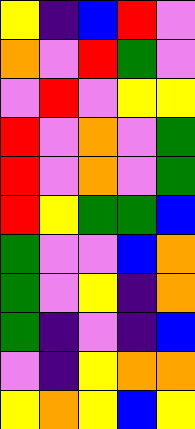[["yellow", "indigo", "blue", "red", "violet"], ["orange", "violet", "red", "green", "violet"], ["violet", "red", "violet", "yellow", "yellow"], ["red", "violet", "orange", "violet", "green"], ["red", "violet", "orange", "violet", "green"], ["red", "yellow", "green", "green", "blue"], ["green", "violet", "violet", "blue", "orange"], ["green", "violet", "yellow", "indigo", "orange"], ["green", "indigo", "violet", "indigo", "blue"], ["violet", "indigo", "yellow", "orange", "orange"], ["yellow", "orange", "yellow", "blue", "yellow"]]